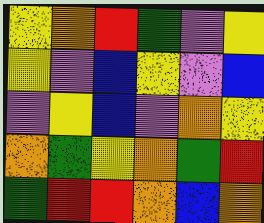[["yellow", "orange", "red", "green", "violet", "yellow"], ["yellow", "violet", "blue", "yellow", "violet", "blue"], ["violet", "yellow", "blue", "violet", "orange", "yellow"], ["orange", "green", "yellow", "orange", "green", "red"], ["green", "red", "red", "orange", "blue", "orange"]]